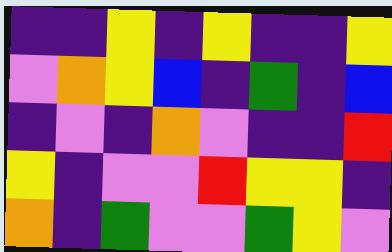[["indigo", "indigo", "yellow", "indigo", "yellow", "indigo", "indigo", "yellow"], ["violet", "orange", "yellow", "blue", "indigo", "green", "indigo", "blue"], ["indigo", "violet", "indigo", "orange", "violet", "indigo", "indigo", "red"], ["yellow", "indigo", "violet", "violet", "red", "yellow", "yellow", "indigo"], ["orange", "indigo", "green", "violet", "violet", "green", "yellow", "violet"]]